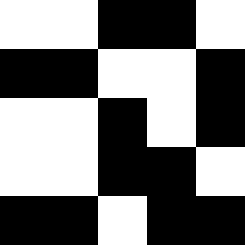[["white", "white", "black", "black", "white"], ["black", "black", "white", "white", "black"], ["white", "white", "black", "white", "black"], ["white", "white", "black", "black", "white"], ["black", "black", "white", "black", "black"]]